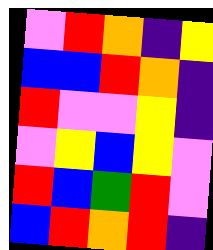[["violet", "red", "orange", "indigo", "yellow"], ["blue", "blue", "red", "orange", "indigo"], ["red", "violet", "violet", "yellow", "indigo"], ["violet", "yellow", "blue", "yellow", "violet"], ["red", "blue", "green", "red", "violet"], ["blue", "red", "orange", "red", "indigo"]]